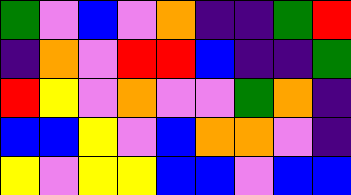[["green", "violet", "blue", "violet", "orange", "indigo", "indigo", "green", "red"], ["indigo", "orange", "violet", "red", "red", "blue", "indigo", "indigo", "green"], ["red", "yellow", "violet", "orange", "violet", "violet", "green", "orange", "indigo"], ["blue", "blue", "yellow", "violet", "blue", "orange", "orange", "violet", "indigo"], ["yellow", "violet", "yellow", "yellow", "blue", "blue", "violet", "blue", "blue"]]